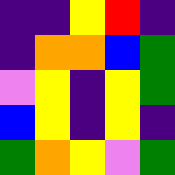[["indigo", "indigo", "yellow", "red", "indigo"], ["indigo", "orange", "orange", "blue", "green"], ["violet", "yellow", "indigo", "yellow", "green"], ["blue", "yellow", "indigo", "yellow", "indigo"], ["green", "orange", "yellow", "violet", "green"]]